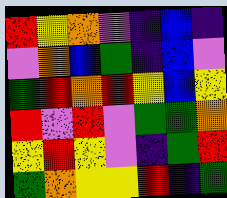[["red", "yellow", "orange", "violet", "indigo", "blue", "indigo"], ["violet", "orange", "blue", "green", "indigo", "blue", "violet"], ["green", "red", "orange", "red", "yellow", "blue", "yellow"], ["red", "violet", "red", "violet", "green", "green", "orange"], ["yellow", "red", "yellow", "violet", "indigo", "green", "red"], ["green", "orange", "yellow", "yellow", "red", "indigo", "green"]]